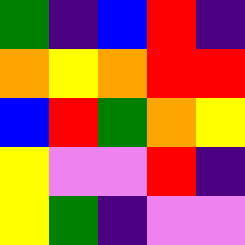[["green", "indigo", "blue", "red", "indigo"], ["orange", "yellow", "orange", "red", "red"], ["blue", "red", "green", "orange", "yellow"], ["yellow", "violet", "violet", "red", "indigo"], ["yellow", "green", "indigo", "violet", "violet"]]